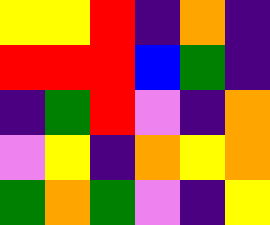[["yellow", "yellow", "red", "indigo", "orange", "indigo"], ["red", "red", "red", "blue", "green", "indigo"], ["indigo", "green", "red", "violet", "indigo", "orange"], ["violet", "yellow", "indigo", "orange", "yellow", "orange"], ["green", "orange", "green", "violet", "indigo", "yellow"]]